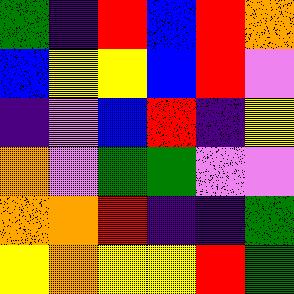[["green", "indigo", "red", "blue", "red", "orange"], ["blue", "yellow", "yellow", "blue", "red", "violet"], ["indigo", "violet", "blue", "red", "indigo", "yellow"], ["orange", "violet", "green", "green", "violet", "violet"], ["orange", "orange", "red", "indigo", "indigo", "green"], ["yellow", "orange", "yellow", "yellow", "red", "green"]]